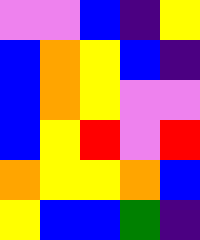[["violet", "violet", "blue", "indigo", "yellow"], ["blue", "orange", "yellow", "blue", "indigo"], ["blue", "orange", "yellow", "violet", "violet"], ["blue", "yellow", "red", "violet", "red"], ["orange", "yellow", "yellow", "orange", "blue"], ["yellow", "blue", "blue", "green", "indigo"]]